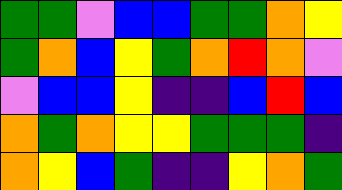[["green", "green", "violet", "blue", "blue", "green", "green", "orange", "yellow"], ["green", "orange", "blue", "yellow", "green", "orange", "red", "orange", "violet"], ["violet", "blue", "blue", "yellow", "indigo", "indigo", "blue", "red", "blue"], ["orange", "green", "orange", "yellow", "yellow", "green", "green", "green", "indigo"], ["orange", "yellow", "blue", "green", "indigo", "indigo", "yellow", "orange", "green"]]